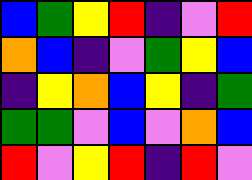[["blue", "green", "yellow", "red", "indigo", "violet", "red"], ["orange", "blue", "indigo", "violet", "green", "yellow", "blue"], ["indigo", "yellow", "orange", "blue", "yellow", "indigo", "green"], ["green", "green", "violet", "blue", "violet", "orange", "blue"], ["red", "violet", "yellow", "red", "indigo", "red", "violet"]]